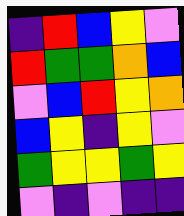[["indigo", "red", "blue", "yellow", "violet"], ["red", "green", "green", "orange", "blue"], ["violet", "blue", "red", "yellow", "orange"], ["blue", "yellow", "indigo", "yellow", "violet"], ["green", "yellow", "yellow", "green", "yellow"], ["violet", "indigo", "violet", "indigo", "indigo"]]